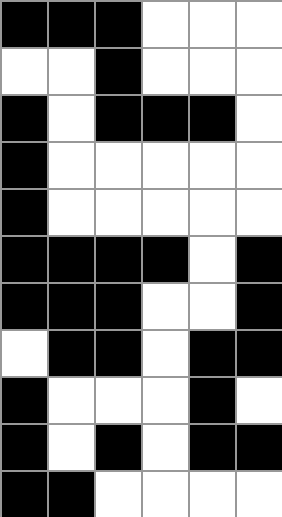[["black", "black", "black", "white", "white", "white"], ["white", "white", "black", "white", "white", "white"], ["black", "white", "black", "black", "black", "white"], ["black", "white", "white", "white", "white", "white"], ["black", "white", "white", "white", "white", "white"], ["black", "black", "black", "black", "white", "black"], ["black", "black", "black", "white", "white", "black"], ["white", "black", "black", "white", "black", "black"], ["black", "white", "white", "white", "black", "white"], ["black", "white", "black", "white", "black", "black"], ["black", "black", "white", "white", "white", "white"]]